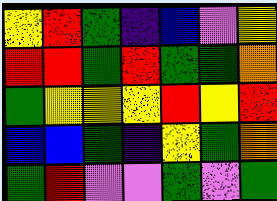[["yellow", "red", "green", "indigo", "blue", "violet", "yellow"], ["red", "red", "green", "red", "green", "green", "orange"], ["green", "yellow", "yellow", "yellow", "red", "yellow", "red"], ["blue", "blue", "green", "indigo", "yellow", "green", "orange"], ["green", "red", "violet", "violet", "green", "violet", "green"]]